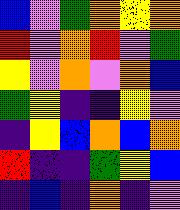[["blue", "violet", "green", "orange", "yellow", "orange"], ["red", "violet", "orange", "red", "violet", "green"], ["yellow", "violet", "orange", "violet", "orange", "blue"], ["green", "yellow", "indigo", "indigo", "yellow", "violet"], ["indigo", "yellow", "blue", "orange", "blue", "orange"], ["red", "indigo", "indigo", "green", "yellow", "blue"], ["indigo", "blue", "indigo", "orange", "indigo", "violet"]]